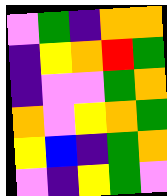[["violet", "green", "indigo", "orange", "orange"], ["indigo", "yellow", "orange", "red", "green"], ["indigo", "violet", "violet", "green", "orange"], ["orange", "violet", "yellow", "orange", "green"], ["yellow", "blue", "indigo", "green", "orange"], ["violet", "indigo", "yellow", "green", "violet"]]